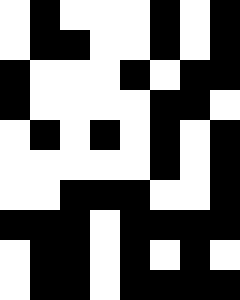[["white", "black", "white", "white", "white", "black", "white", "black"], ["white", "black", "black", "white", "white", "black", "white", "black"], ["black", "white", "white", "white", "black", "white", "black", "black"], ["black", "white", "white", "white", "white", "black", "black", "white"], ["white", "black", "white", "black", "white", "black", "white", "black"], ["white", "white", "white", "white", "white", "black", "white", "black"], ["white", "white", "black", "black", "black", "white", "white", "black"], ["black", "black", "black", "white", "black", "black", "black", "black"], ["white", "black", "black", "white", "black", "white", "black", "white"], ["white", "black", "black", "white", "black", "black", "black", "black"]]